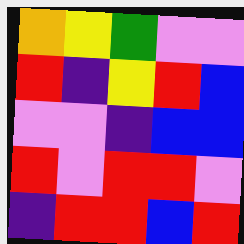[["orange", "yellow", "green", "violet", "violet"], ["red", "indigo", "yellow", "red", "blue"], ["violet", "violet", "indigo", "blue", "blue"], ["red", "violet", "red", "red", "violet"], ["indigo", "red", "red", "blue", "red"]]